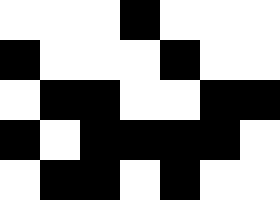[["white", "white", "white", "black", "white", "white", "white"], ["black", "white", "white", "white", "black", "white", "white"], ["white", "black", "black", "white", "white", "black", "black"], ["black", "white", "black", "black", "black", "black", "white"], ["white", "black", "black", "white", "black", "white", "white"]]